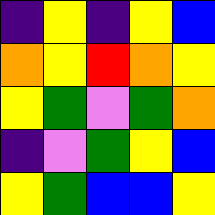[["indigo", "yellow", "indigo", "yellow", "blue"], ["orange", "yellow", "red", "orange", "yellow"], ["yellow", "green", "violet", "green", "orange"], ["indigo", "violet", "green", "yellow", "blue"], ["yellow", "green", "blue", "blue", "yellow"]]